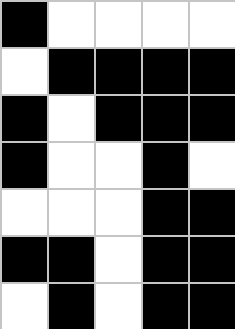[["black", "white", "white", "white", "white"], ["white", "black", "black", "black", "black"], ["black", "white", "black", "black", "black"], ["black", "white", "white", "black", "white"], ["white", "white", "white", "black", "black"], ["black", "black", "white", "black", "black"], ["white", "black", "white", "black", "black"]]